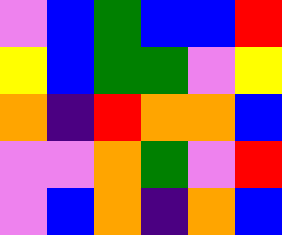[["violet", "blue", "green", "blue", "blue", "red"], ["yellow", "blue", "green", "green", "violet", "yellow"], ["orange", "indigo", "red", "orange", "orange", "blue"], ["violet", "violet", "orange", "green", "violet", "red"], ["violet", "blue", "orange", "indigo", "orange", "blue"]]